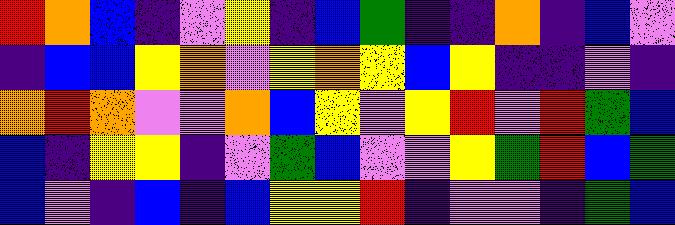[["red", "orange", "blue", "indigo", "violet", "yellow", "indigo", "blue", "green", "indigo", "indigo", "orange", "indigo", "blue", "violet"], ["indigo", "blue", "blue", "yellow", "orange", "violet", "yellow", "orange", "yellow", "blue", "yellow", "indigo", "indigo", "violet", "indigo"], ["orange", "red", "orange", "violet", "violet", "orange", "blue", "yellow", "violet", "yellow", "red", "violet", "red", "green", "blue"], ["blue", "indigo", "yellow", "yellow", "indigo", "violet", "green", "blue", "violet", "violet", "yellow", "green", "red", "blue", "green"], ["blue", "violet", "indigo", "blue", "indigo", "blue", "yellow", "yellow", "red", "indigo", "violet", "violet", "indigo", "green", "blue"]]